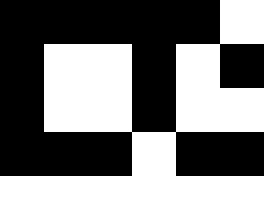[["black", "black", "black", "black", "black", "white"], ["black", "white", "white", "black", "white", "black"], ["black", "white", "white", "black", "white", "white"], ["black", "black", "black", "white", "black", "black"], ["white", "white", "white", "white", "white", "white"]]